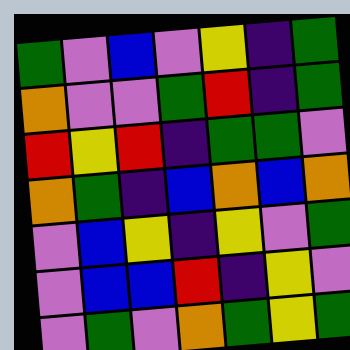[["green", "violet", "blue", "violet", "yellow", "indigo", "green"], ["orange", "violet", "violet", "green", "red", "indigo", "green"], ["red", "yellow", "red", "indigo", "green", "green", "violet"], ["orange", "green", "indigo", "blue", "orange", "blue", "orange"], ["violet", "blue", "yellow", "indigo", "yellow", "violet", "green"], ["violet", "blue", "blue", "red", "indigo", "yellow", "violet"], ["violet", "green", "violet", "orange", "green", "yellow", "green"]]